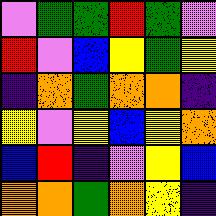[["violet", "green", "green", "red", "green", "violet"], ["red", "violet", "blue", "yellow", "green", "yellow"], ["indigo", "orange", "green", "orange", "orange", "indigo"], ["yellow", "violet", "yellow", "blue", "yellow", "orange"], ["blue", "red", "indigo", "violet", "yellow", "blue"], ["orange", "orange", "green", "orange", "yellow", "indigo"]]